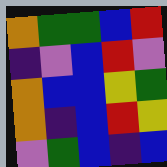[["orange", "green", "green", "blue", "red"], ["indigo", "violet", "blue", "red", "violet"], ["orange", "blue", "blue", "yellow", "green"], ["orange", "indigo", "blue", "red", "yellow"], ["violet", "green", "blue", "indigo", "blue"]]